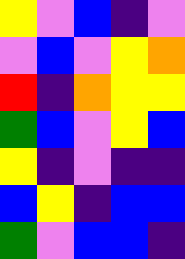[["yellow", "violet", "blue", "indigo", "violet"], ["violet", "blue", "violet", "yellow", "orange"], ["red", "indigo", "orange", "yellow", "yellow"], ["green", "blue", "violet", "yellow", "blue"], ["yellow", "indigo", "violet", "indigo", "indigo"], ["blue", "yellow", "indigo", "blue", "blue"], ["green", "violet", "blue", "blue", "indigo"]]